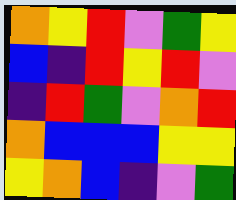[["orange", "yellow", "red", "violet", "green", "yellow"], ["blue", "indigo", "red", "yellow", "red", "violet"], ["indigo", "red", "green", "violet", "orange", "red"], ["orange", "blue", "blue", "blue", "yellow", "yellow"], ["yellow", "orange", "blue", "indigo", "violet", "green"]]